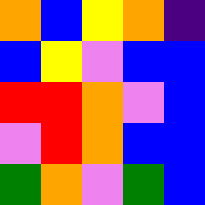[["orange", "blue", "yellow", "orange", "indigo"], ["blue", "yellow", "violet", "blue", "blue"], ["red", "red", "orange", "violet", "blue"], ["violet", "red", "orange", "blue", "blue"], ["green", "orange", "violet", "green", "blue"]]